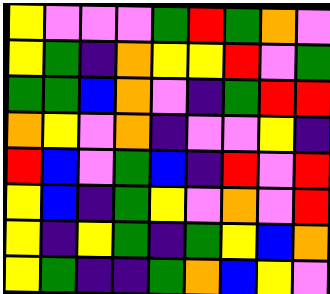[["yellow", "violet", "violet", "violet", "green", "red", "green", "orange", "violet"], ["yellow", "green", "indigo", "orange", "yellow", "yellow", "red", "violet", "green"], ["green", "green", "blue", "orange", "violet", "indigo", "green", "red", "red"], ["orange", "yellow", "violet", "orange", "indigo", "violet", "violet", "yellow", "indigo"], ["red", "blue", "violet", "green", "blue", "indigo", "red", "violet", "red"], ["yellow", "blue", "indigo", "green", "yellow", "violet", "orange", "violet", "red"], ["yellow", "indigo", "yellow", "green", "indigo", "green", "yellow", "blue", "orange"], ["yellow", "green", "indigo", "indigo", "green", "orange", "blue", "yellow", "violet"]]